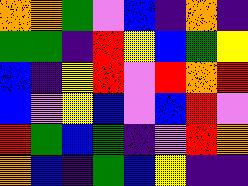[["orange", "orange", "green", "violet", "blue", "indigo", "orange", "indigo"], ["green", "green", "indigo", "red", "yellow", "blue", "green", "yellow"], ["blue", "indigo", "yellow", "red", "violet", "red", "orange", "red"], ["blue", "violet", "yellow", "blue", "violet", "blue", "red", "violet"], ["red", "green", "blue", "green", "indigo", "violet", "red", "orange"], ["orange", "blue", "indigo", "green", "blue", "yellow", "indigo", "indigo"]]